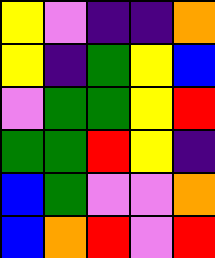[["yellow", "violet", "indigo", "indigo", "orange"], ["yellow", "indigo", "green", "yellow", "blue"], ["violet", "green", "green", "yellow", "red"], ["green", "green", "red", "yellow", "indigo"], ["blue", "green", "violet", "violet", "orange"], ["blue", "orange", "red", "violet", "red"]]